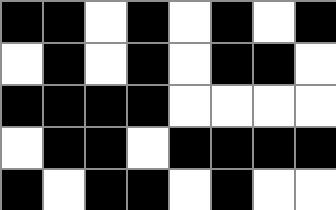[["black", "black", "white", "black", "white", "black", "white", "black"], ["white", "black", "white", "black", "white", "black", "black", "white"], ["black", "black", "black", "black", "white", "white", "white", "white"], ["white", "black", "black", "white", "black", "black", "black", "black"], ["black", "white", "black", "black", "white", "black", "white", "white"]]